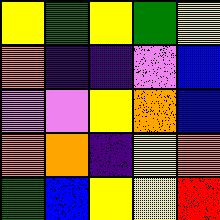[["yellow", "green", "yellow", "green", "yellow"], ["orange", "indigo", "indigo", "violet", "blue"], ["violet", "violet", "yellow", "orange", "blue"], ["orange", "orange", "indigo", "yellow", "orange"], ["green", "blue", "yellow", "yellow", "red"]]